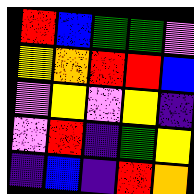[["red", "blue", "green", "green", "violet"], ["yellow", "orange", "red", "red", "blue"], ["violet", "yellow", "violet", "yellow", "indigo"], ["violet", "red", "indigo", "green", "yellow"], ["indigo", "blue", "indigo", "red", "orange"]]